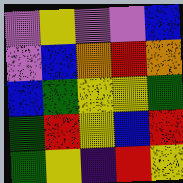[["violet", "yellow", "violet", "violet", "blue"], ["violet", "blue", "orange", "red", "orange"], ["blue", "green", "yellow", "yellow", "green"], ["green", "red", "yellow", "blue", "red"], ["green", "yellow", "indigo", "red", "yellow"]]